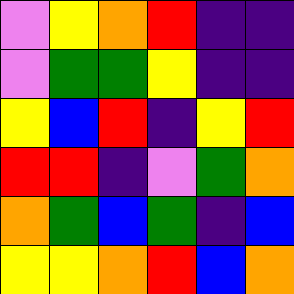[["violet", "yellow", "orange", "red", "indigo", "indigo"], ["violet", "green", "green", "yellow", "indigo", "indigo"], ["yellow", "blue", "red", "indigo", "yellow", "red"], ["red", "red", "indigo", "violet", "green", "orange"], ["orange", "green", "blue", "green", "indigo", "blue"], ["yellow", "yellow", "orange", "red", "blue", "orange"]]